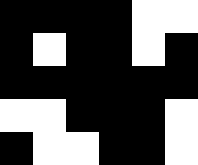[["black", "black", "black", "black", "white", "white"], ["black", "white", "black", "black", "white", "black"], ["black", "black", "black", "black", "black", "black"], ["white", "white", "black", "black", "black", "white"], ["black", "white", "white", "black", "black", "white"]]